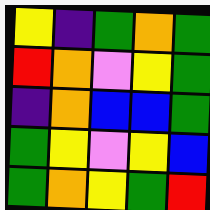[["yellow", "indigo", "green", "orange", "green"], ["red", "orange", "violet", "yellow", "green"], ["indigo", "orange", "blue", "blue", "green"], ["green", "yellow", "violet", "yellow", "blue"], ["green", "orange", "yellow", "green", "red"]]